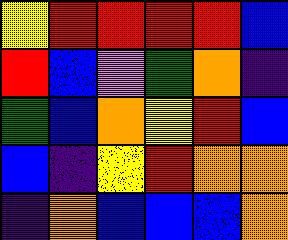[["yellow", "red", "red", "red", "red", "blue"], ["red", "blue", "violet", "green", "orange", "indigo"], ["green", "blue", "orange", "yellow", "red", "blue"], ["blue", "indigo", "yellow", "red", "orange", "orange"], ["indigo", "orange", "blue", "blue", "blue", "orange"]]